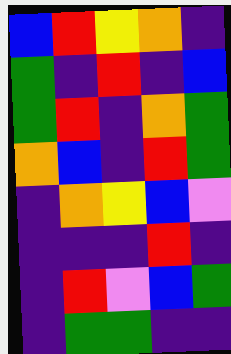[["blue", "red", "yellow", "orange", "indigo"], ["green", "indigo", "red", "indigo", "blue"], ["green", "red", "indigo", "orange", "green"], ["orange", "blue", "indigo", "red", "green"], ["indigo", "orange", "yellow", "blue", "violet"], ["indigo", "indigo", "indigo", "red", "indigo"], ["indigo", "red", "violet", "blue", "green"], ["indigo", "green", "green", "indigo", "indigo"]]